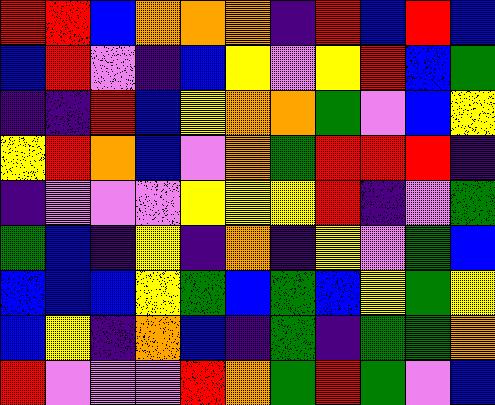[["red", "red", "blue", "orange", "orange", "orange", "indigo", "red", "blue", "red", "blue"], ["blue", "red", "violet", "indigo", "blue", "yellow", "violet", "yellow", "red", "blue", "green"], ["indigo", "indigo", "red", "blue", "yellow", "orange", "orange", "green", "violet", "blue", "yellow"], ["yellow", "red", "orange", "blue", "violet", "orange", "green", "red", "red", "red", "indigo"], ["indigo", "violet", "violet", "violet", "yellow", "yellow", "yellow", "red", "indigo", "violet", "green"], ["green", "blue", "indigo", "yellow", "indigo", "orange", "indigo", "yellow", "violet", "green", "blue"], ["blue", "blue", "blue", "yellow", "green", "blue", "green", "blue", "yellow", "green", "yellow"], ["blue", "yellow", "indigo", "orange", "blue", "indigo", "green", "indigo", "green", "green", "orange"], ["red", "violet", "violet", "violet", "red", "orange", "green", "red", "green", "violet", "blue"]]